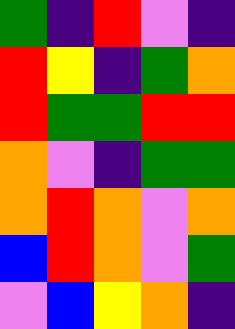[["green", "indigo", "red", "violet", "indigo"], ["red", "yellow", "indigo", "green", "orange"], ["red", "green", "green", "red", "red"], ["orange", "violet", "indigo", "green", "green"], ["orange", "red", "orange", "violet", "orange"], ["blue", "red", "orange", "violet", "green"], ["violet", "blue", "yellow", "orange", "indigo"]]